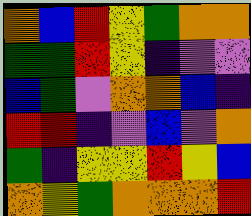[["orange", "blue", "red", "yellow", "green", "orange", "orange"], ["green", "green", "red", "yellow", "indigo", "violet", "violet"], ["blue", "green", "violet", "orange", "orange", "blue", "indigo"], ["red", "red", "indigo", "violet", "blue", "violet", "orange"], ["green", "indigo", "yellow", "yellow", "red", "yellow", "blue"], ["orange", "yellow", "green", "orange", "orange", "orange", "red"]]